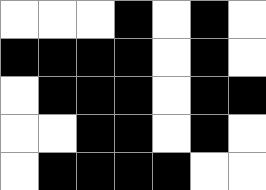[["white", "white", "white", "black", "white", "black", "white"], ["black", "black", "black", "black", "white", "black", "white"], ["white", "black", "black", "black", "white", "black", "black"], ["white", "white", "black", "black", "white", "black", "white"], ["white", "black", "black", "black", "black", "white", "white"]]